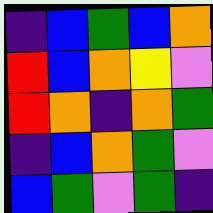[["indigo", "blue", "green", "blue", "orange"], ["red", "blue", "orange", "yellow", "violet"], ["red", "orange", "indigo", "orange", "green"], ["indigo", "blue", "orange", "green", "violet"], ["blue", "green", "violet", "green", "indigo"]]